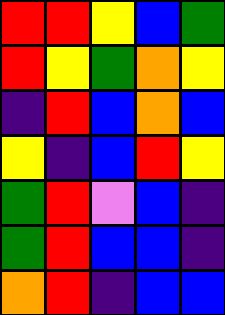[["red", "red", "yellow", "blue", "green"], ["red", "yellow", "green", "orange", "yellow"], ["indigo", "red", "blue", "orange", "blue"], ["yellow", "indigo", "blue", "red", "yellow"], ["green", "red", "violet", "blue", "indigo"], ["green", "red", "blue", "blue", "indigo"], ["orange", "red", "indigo", "blue", "blue"]]